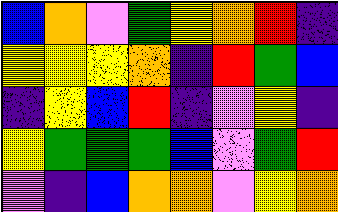[["blue", "orange", "violet", "green", "yellow", "orange", "red", "indigo"], ["yellow", "yellow", "yellow", "orange", "indigo", "red", "green", "blue"], ["indigo", "yellow", "blue", "red", "indigo", "violet", "yellow", "indigo"], ["yellow", "green", "green", "green", "blue", "violet", "green", "red"], ["violet", "indigo", "blue", "orange", "orange", "violet", "yellow", "orange"]]